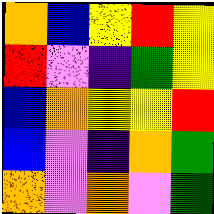[["orange", "blue", "yellow", "red", "yellow"], ["red", "violet", "indigo", "green", "yellow"], ["blue", "orange", "yellow", "yellow", "red"], ["blue", "violet", "indigo", "orange", "green"], ["orange", "violet", "orange", "violet", "green"]]